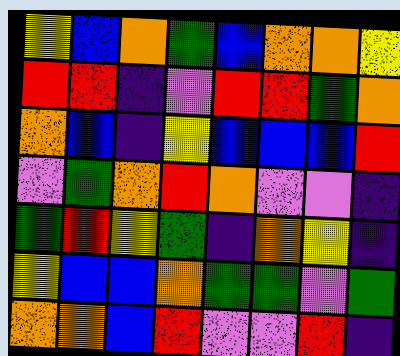[["yellow", "blue", "orange", "green", "blue", "orange", "orange", "yellow"], ["red", "red", "indigo", "violet", "red", "red", "green", "orange"], ["orange", "blue", "indigo", "yellow", "blue", "blue", "blue", "red"], ["violet", "green", "orange", "red", "orange", "violet", "violet", "indigo"], ["green", "red", "yellow", "green", "indigo", "orange", "yellow", "indigo"], ["yellow", "blue", "blue", "orange", "green", "green", "violet", "green"], ["orange", "orange", "blue", "red", "violet", "violet", "red", "indigo"]]